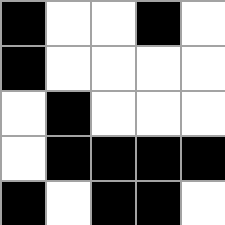[["black", "white", "white", "black", "white"], ["black", "white", "white", "white", "white"], ["white", "black", "white", "white", "white"], ["white", "black", "black", "black", "black"], ["black", "white", "black", "black", "white"]]